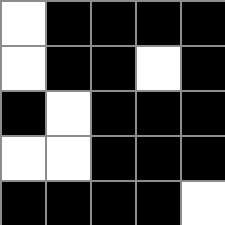[["white", "black", "black", "black", "black"], ["white", "black", "black", "white", "black"], ["black", "white", "black", "black", "black"], ["white", "white", "black", "black", "black"], ["black", "black", "black", "black", "white"]]